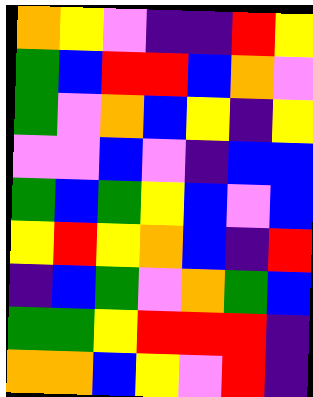[["orange", "yellow", "violet", "indigo", "indigo", "red", "yellow"], ["green", "blue", "red", "red", "blue", "orange", "violet"], ["green", "violet", "orange", "blue", "yellow", "indigo", "yellow"], ["violet", "violet", "blue", "violet", "indigo", "blue", "blue"], ["green", "blue", "green", "yellow", "blue", "violet", "blue"], ["yellow", "red", "yellow", "orange", "blue", "indigo", "red"], ["indigo", "blue", "green", "violet", "orange", "green", "blue"], ["green", "green", "yellow", "red", "red", "red", "indigo"], ["orange", "orange", "blue", "yellow", "violet", "red", "indigo"]]